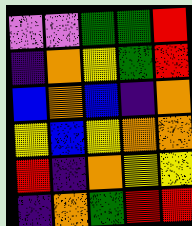[["violet", "violet", "green", "green", "red"], ["indigo", "orange", "yellow", "green", "red"], ["blue", "orange", "blue", "indigo", "orange"], ["yellow", "blue", "yellow", "orange", "orange"], ["red", "indigo", "orange", "yellow", "yellow"], ["indigo", "orange", "green", "red", "red"]]